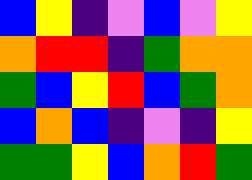[["blue", "yellow", "indigo", "violet", "blue", "violet", "yellow"], ["orange", "red", "red", "indigo", "green", "orange", "orange"], ["green", "blue", "yellow", "red", "blue", "green", "orange"], ["blue", "orange", "blue", "indigo", "violet", "indigo", "yellow"], ["green", "green", "yellow", "blue", "orange", "red", "green"]]